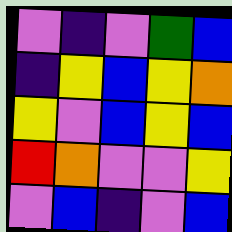[["violet", "indigo", "violet", "green", "blue"], ["indigo", "yellow", "blue", "yellow", "orange"], ["yellow", "violet", "blue", "yellow", "blue"], ["red", "orange", "violet", "violet", "yellow"], ["violet", "blue", "indigo", "violet", "blue"]]